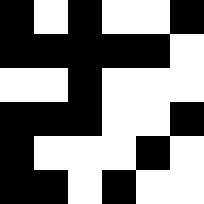[["black", "white", "black", "white", "white", "black"], ["black", "black", "black", "black", "black", "white"], ["white", "white", "black", "white", "white", "white"], ["black", "black", "black", "white", "white", "black"], ["black", "white", "white", "white", "black", "white"], ["black", "black", "white", "black", "white", "white"]]